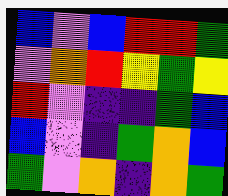[["blue", "violet", "blue", "red", "red", "green"], ["violet", "orange", "red", "yellow", "green", "yellow"], ["red", "violet", "indigo", "indigo", "green", "blue"], ["blue", "violet", "indigo", "green", "orange", "blue"], ["green", "violet", "orange", "indigo", "orange", "green"]]